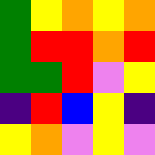[["green", "yellow", "orange", "yellow", "orange"], ["green", "red", "red", "orange", "red"], ["green", "green", "red", "violet", "yellow"], ["indigo", "red", "blue", "yellow", "indigo"], ["yellow", "orange", "violet", "yellow", "violet"]]